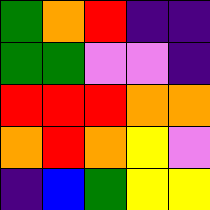[["green", "orange", "red", "indigo", "indigo"], ["green", "green", "violet", "violet", "indigo"], ["red", "red", "red", "orange", "orange"], ["orange", "red", "orange", "yellow", "violet"], ["indigo", "blue", "green", "yellow", "yellow"]]